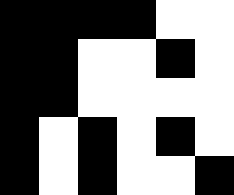[["black", "black", "black", "black", "white", "white"], ["black", "black", "white", "white", "black", "white"], ["black", "black", "white", "white", "white", "white"], ["black", "white", "black", "white", "black", "white"], ["black", "white", "black", "white", "white", "black"]]